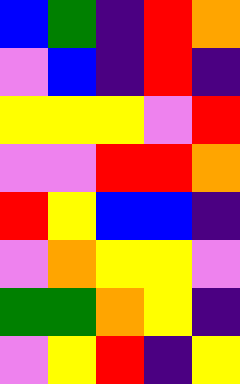[["blue", "green", "indigo", "red", "orange"], ["violet", "blue", "indigo", "red", "indigo"], ["yellow", "yellow", "yellow", "violet", "red"], ["violet", "violet", "red", "red", "orange"], ["red", "yellow", "blue", "blue", "indigo"], ["violet", "orange", "yellow", "yellow", "violet"], ["green", "green", "orange", "yellow", "indigo"], ["violet", "yellow", "red", "indigo", "yellow"]]